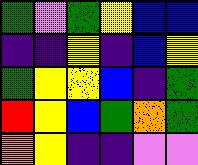[["green", "violet", "green", "yellow", "blue", "blue"], ["indigo", "indigo", "yellow", "indigo", "blue", "yellow"], ["green", "yellow", "yellow", "blue", "indigo", "green"], ["red", "yellow", "blue", "green", "orange", "green"], ["orange", "yellow", "indigo", "indigo", "violet", "violet"]]